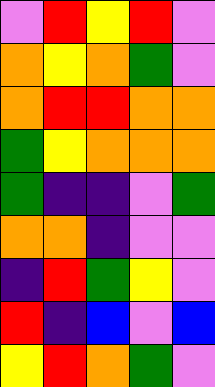[["violet", "red", "yellow", "red", "violet"], ["orange", "yellow", "orange", "green", "violet"], ["orange", "red", "red", "orange", "orange"], ["green", "yellow", "orange", "orange", "orange"], ["green", "indigo", "indigo", "violet", "green"], ["orange", "orange", "indigo", "violet", "violet"], ["indigo", "red", "green", "yellow", "violet"], ["red", "indigo", "blue", "violet", "blue"], ["yellow", "red", "orange", "green", "violet"]]